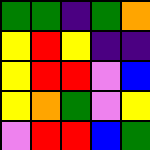[["green", "green", "indigo", "green", "orange"], ["yellow", "red", "yellow", "indigo", "indigo"], ["yellow", "red", "red", "violet", "blue"], ["yellow", "orange", "green", "violet", "yellow"], ["violet", "red", "red", "blue", "green"]]